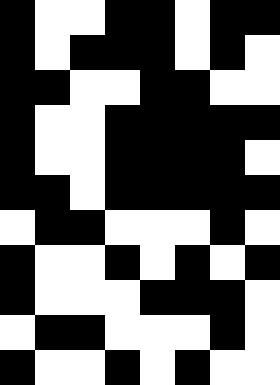[["black", "white", "white", "black", "black", "white", "black", "black"], ["black", "white", "black", "black", "black", "white", "black", "white"], ["black", "black", "white", "white", "black", "black", "white", "white"], ["black", "white", "white", "black", "black", "black", "black", "black"], ["black", "white", "white", "black", "black", "black", "black", "white"], ["black", "black", "white", "black", "black", "black", "black", "black"], ["white", "black", "black", "white", "white", "white", "black", "white"], ["black", "white", "white", "black", "white", "black", "white", "black"], ["black", "white", "white", "white", "black", "black", "black", "white"], ["white", "black", "black", "white", "white", "white", "black", "white"], ["black", "white", "white", "black", "white", "black", "white", "white"]]